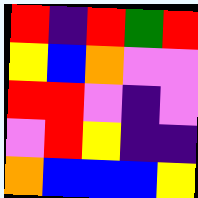[["red", "indigo", "red", "green", "red"], ["yellow", "blue", "orange", "violet", "violet"], ["red", "red", "violet", "indigo", "violet"], ["violet", "red", "yellow", "indigo", "indigo"], ["orange", "blue", "blue", "blue", "yellow"]]